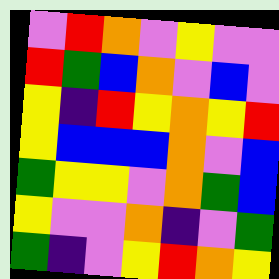[["violet", "red", "orange", "violet", "yellow", "violet", "violet"], ["red", "green", "blue", "orange", "violet", "blue", "violet"], ["yellow", "indigo", "red", "yellow", "orange", "yellow", "red"], ["yellow", "blue", "blue", "blue", "orange", "violet", "blue"], ["green", "yellow", "yellow", "violet", "orange", "green", "blue"], ["yellow", "violet", "violet", "orange", "indigo", "violet", "green"], ["green", "indigo", "violet", "yellow", "red", "orange", "yellow"]]